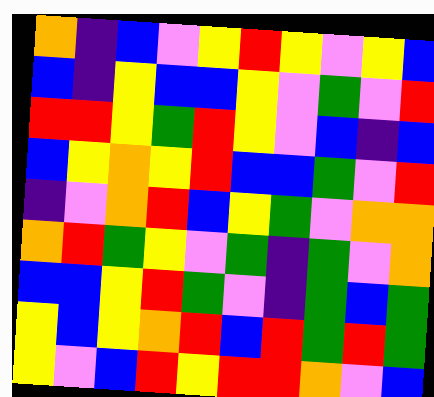[["orange", "indigo", "blue", "violet", "yellow", "red", "yellow", "violet", "yellow", "blue"], ["blue", "indigo", "yellow", "blue", "blue", "yellow", "violet", "green", "violet", "red"], ["red", "red", "yellow", "green", "red", "yellow", "violet", "blue", "indigo", "blue"], ["blue", "yellow", "orange", "yellow", "red", "blue", "blue", "green", "violet", "red"], ["indigo", "violet", "orange", "red", "blue", "yellow", "green", "violet", "orange", "orange"], ["orange", "red", "green", "yellow", "violet", "green", "indigo", "green", "violet", "orange"], ["blue", "blue", "yellow", "red", "green", "violet", "indigo", "green", "blue", "green"], ["yellow", "blue", "yellow", "orange", "red", "blue", "red", "green", "red", "green"], ["yellow", "violet", "blue", "red", "yellow", "red", "red", "orange", "violet", "blue"]]